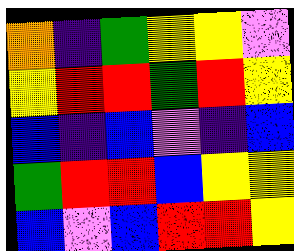[["orange", "indigo", "green", "yellow", "yellow", "violet"], ["yellow", "red", "red", "green", "red", "yellow"], ["blue", "indigo", "blue", "violet", "indigo", "blue"], ["green", "red", "red", "blue", "yellow", "yellow"], ["blue", "violet", "blue", "red", "red", "yellow"]]